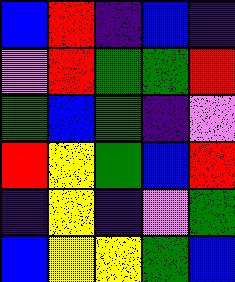[["blue", "red", "indigo", "blue", "indigo"], ["violet", "red", "green", "green", "red"], ["green", "blue", "green", "indigo", "violet"], ["red", "yellow", "green", "blue", "red"], ["indigo", "yellow", "indigo", "violet", "green"], ["blue", "yellow", "yellow", "green", "blue"]]